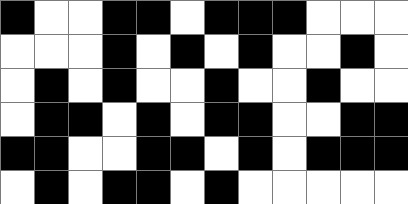[["black", "white", "white", "black", "black", "white", "black", "black", "black", "white", "white", "white"], ["white", "white", "white", "black", "white", "black", "white", "black", "white", "white", "black", "white"], ["white", "black", "white", "black", "white", "white", "black", "white", "white", "black", "white", "white"], ["white", "black", "black", "white", "black", "white", "black", "black", "white", "white", "black", "black"], ["black", "black", "white", "white", "black", "black", "white", "black", "white", "black", "black", "black"], ["white", "black", "white", "black", "black", "white", "black", "white", "white", "white", "white", "white"]]